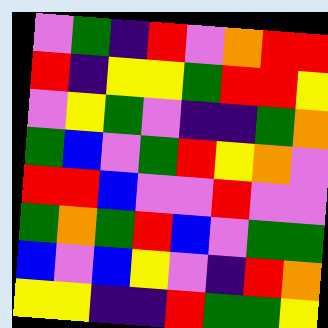[["violet", "green", "indigo", "red", "violet", "orange", "red", "red"], ["red", "indigo", "yellow", "yellow", "green", "red", "red", "yellow"], ["violet", "yellow", "green", "violet", "indigo", "indigo", "green", "orange"], ["green", "blue", "violet", "green", "red", "yellow", "orange", "violet"], ["red", "red", "blue", "violet", "violet", "red", "violet", "violet"], ["green", "orange", "green", "red", "blue", "violet", "green", "green"], ["blue", "violet", "blue", "yellow", "violet", "indigo", "red", "orange"], ["yellow", "yellow", "indigo", "indigo", "red", "green", "green", "yellow"]]